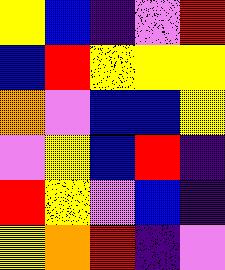[["yellow", "blue", "indigo", "violet", "red"], ["blue", "red", "yellow", "yellow", "yellow"], ["orange", "violet", "blue", "blue", "yellow"], ["violet", "yellow", "blue", "red", "indigo"], ["red", "yellow", "violet", "blue", "indigo"], ["yellow", "orange", "red", "indigo", "violet"]]